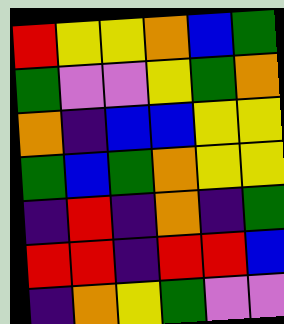[["red", "yellow", "yellow", "orange", "blue", "green"], ["green", "violet", "violet", "yellow", "green", "orange"], ["orange", "indigo", "blue", "blue", "yellow", "yellow"], ["green", "blue", "green", "orange", "yellow", "yellow"], ["indigo", "red", "indigo", "orange", "indigo", "green"], ["red", "red", "indigo", "red", "red", "blue"], ["indigo", "orange", "yellow", "green", "violet", "violet"]]